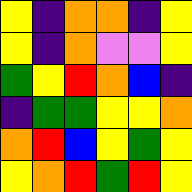[["yellow", "indigo", "orange", "orange", "indigo", "yellow"], ["yellow", "indigo", "orange", "violet", "violet", "yellow"], ["green", "yellow", "red", "orange", "blue", "indigo"], ["indigo", "green", "green", "yellow", "yellow", "orange"], ["orange", "red", "blue", "yellow", "green", "yellow"], ["yellow", "orange", "red", "green", "red", "yellow"]]